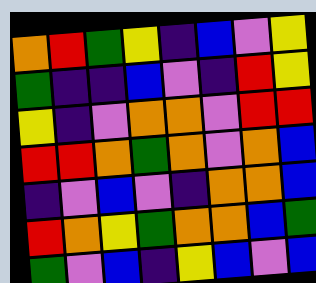[["orange", "red", "green", "yellow", "indigo", "blue", "violet", "yellow"], ["green", "indigo", "indigo", "blue", "violet", "indigo", "red", "yellow"], ["yellow", "indigo", "violet", "orange", "orange", "violet", "red", "red"], ["red", "red", "orange", "green", "orange", "violet", "orange", "blue"], ["indigo", "violet", "blue", "violet", "indigo", "orange", "orange", "blue"], ["red", "orange", "yellow", "green", "orange", "orange", "blue", "green"], ["green", "violet", "blue", "indigo", "yellow", "blue", "violet", "blue"]]